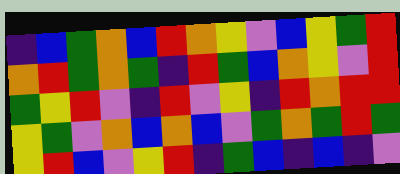[["indigo", "blue", "green", "orange", "blue", "red", "orange", "yellow", "violet", "blue", "yellow", "green", "red"], ["orange", "red", "green", "orange", "green", "indigo", "red", "green", "blue", "orange", "yellow", "violet", "red"], ["green", "yellow", "red", "violet", "indigo", "red", "violet", "yellow", "indigo", "red", "orange", "red", "red"], ["yellow", "green", "violet", "orange", "blue", "orange", "blue", "violet", "green", "orange", "green", "red", "green"], ["yellow", "red", "blue", "violet", "yellow", "red", "indigo", "green", "blue", "indigo", "blue", "indigo", "violet"]]